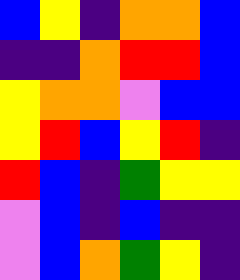[["blue", "yellow", "indigo", "orange", "orange", "blue"], ["indigo", "indigo", "orange", "red", "red", "blue"], ["yellow", "orange", "orange", "violet", "blue", "blue"], ["yellow", "red", "blue", "yellow", "red", "indigo"], ["red", "blue", "indigo", "green", "yellow", "yellow"], ["violet", "blue", "indigo", "blue", "indigo", "indigo"], ["violet", "blue", "orange", "green", "yellow", "indigo"]]